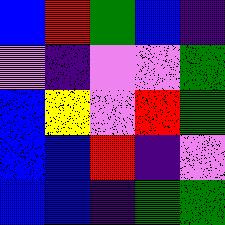[["blue", "red", "green", "blue", "indigo"], ["violet", "indigo", "violet", "violet", "green"], ["blue", "yellow", "violet", "red", "green"], ["blue", "blue", "red", "indigo", "violet"], ["blue", "blue", "indigo", "green", "green"]]